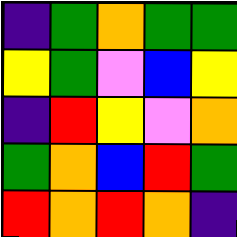[["indigo", "green", "orange", "green", "green"], ["yellow", "green", "violet", "blue", "yellow"], ["indigo", "red", "yellow", "violet", "orange"], ["green", "orange", "blue", "red", "green"], ["red", "orange", "red", "orange", "indigo"]]